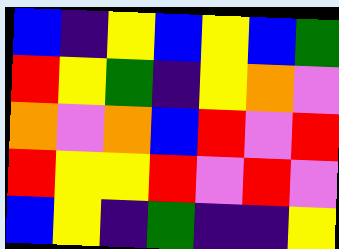[["blue", "indigo", "yellow", "blue", "yellow", "blue", "green"], ["red", "yellow", "green", "indigo", "yellow", "orange", "violet"], ["orange", "violet", "orange", "blue", "red", "violet", "red"], ["red", "yellow", "yellow", "red", "violet", "red", "violet"], ["blue", "yellow", "indigo", "green", "indigo", "indigo", "yellow"]]